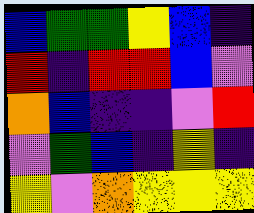[["blue", "green", "green", "yellow", "blue", "indigo"], ["red", "indigo", "red", "red", "blue", "violet"], ["orange", "blue", "indigo", "indigo", "violet", "red"], ["violet", "green", "blue", "indigo", "yellow", "indigo"], ["yellow", "violet", "orange", "yellow", "yellow", "yellow"]]